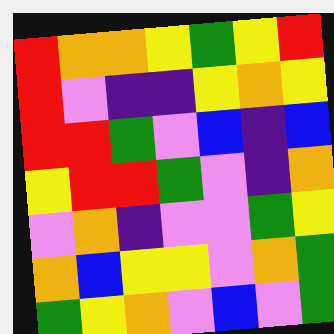[["red", "orange", "orange", "yellow", "green", "yellow", "red"], ["red", "violet", "indigo", "indigo", "yellow", "orange", "yellow"], ["red", "red", "green", "violet", "blue", "indigo", "blue"], ["yellow", "red", "red", "green", "violet", "indigo", "orange"], ["violet", "orange", "indigo", "violet", "violet", "green", "yellow"], ["orange", "blue", "yellow", "yellow", "violet", "orange", "green"], ["green", "yellow", "orange", "violet", "blue", "violet", "green"]]